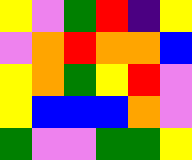[["yellow", "violet", "green", "red", "indigo", "yellow"], ["violet", "orange", "red", "orange", "orange", "blue"], ["yellow", "orange", "green", "yellow", "red", "violet"], ["yellow", "blue", "blue", "blue", "orange", "violet"], ["green", "violet", "violet", "green", "green", "yellow"]]